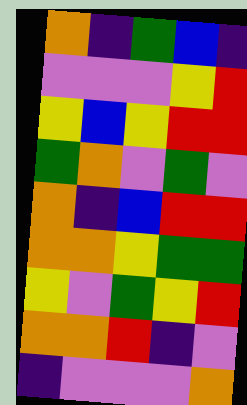[["orange", "indigo", "green", "blue", "indigo"], ["violet", "violet", "violet", "yellow", "red"], ["yellow", "blue", "yellow", "red", "red"], ["green", "orange", "violet", "green", "violet"], ["orange", "indigo", "blue", "red", "red"], ["orange", "orange", "yellow", "green", "green"], ["yellow", "violet", "green", "yellow", "red"], ["orange", "orange", "red", "indigo", "violet"], ["indigo", "violet", "violet", "violet", "orange"]]